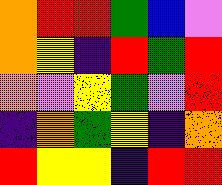[["orange", "red", "red", "green", "blue", "violet"], ["orange", "yellow", "indigo", "red", "green", "red"], ["orange", "violet", "yellow", "green", "violet", "red"], ["indigo", "orange", "green", "yellow", "indigo", "orange"], ["red", "yellow", "yellow", "indigo", "red", "red"]]